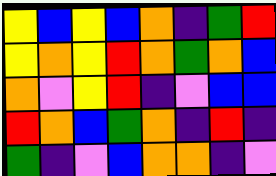[["yellow", "blue", "yellow", "blue", "orange", "indigo", "green", "red"], ["yellow", "orange", "yellow", "red", "orange", "green", "orange", "blue"], ["orange", "violet", "yellow", "red", "indigo", "violet", "blue", "blue"], ["red", "orange", "blue", "green", "orange", "indigo", "red", "indigo"], ["green", "indigo", "violet", "blue", "orange", "orange", "indigo", "violet"]]